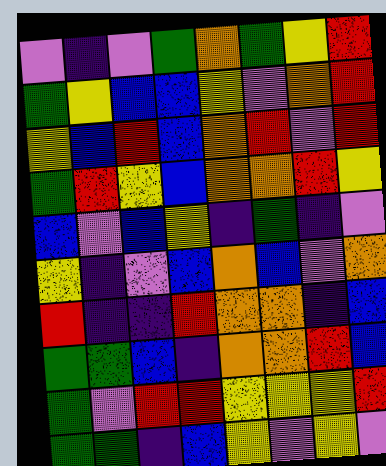[["violet", "indigo", "violet", "green", "orange", "green", "yellow", "red"], ["green", "yellow", "blue", "blue", "yellow", "violet", "orange", "red"], ["yellow", "blue", "red", "blue", "orange", "red", "violet", "red"], ["green", "red", "yellow", "blue", "orange", "orange", "red", "yellow"], ["blue", "violet", "blue", "yellow", "indigo", "green", "indigo", "violet"], ["yellow", "indigo", "violet", "blue", "orange", "blue", "violet", "orange"], ["red", "indigo", "indigo", "red", "orange", "orange", "indigo", "blue"], ["green", "green", "blue", "indigo", "orange", "orange", "red", "blue"], ["green", "violet", "red", "red", "yellow", "yellow", "yellow", "red"], ["green", "green", "indigo", "blue", "yellow", "violet", "yellow", "violet"]]